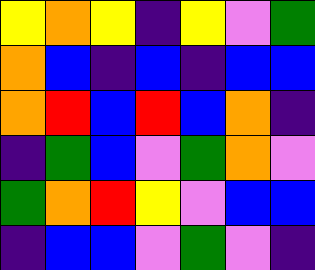[["yellow", "orange", "yellow", "indigo", "yellow", "violet", "green"], ["orange", "blue", "indigo", "blue", "indigo", "blue", "blue"], ["orange", "red", "blue", "red", "blue", "orange", "indigo"], ["indigo", "green", "blue", "violet", "green", "orange", "violet"], ["green", "orange", "red", "yellow", "violet", "blue", "blue"], ["indigo", "blue", "blue", "violet", "green", "violet", "indigo"]]